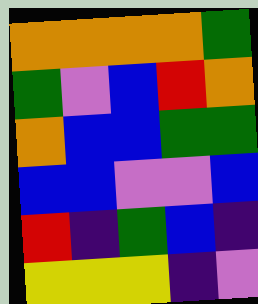[["orange", "orange", "orange", "orange", "green"], ["green", "violet", "blue", "red", "orange"], ["orange", "blue", "blue", "green", "green"], ["blue", "blue", "violet", "violet", "blue"], ["red", "indigo", "green", "blue", "indigo"], ["yellow", "yellow", "yellow", "indigo", "violet"]]